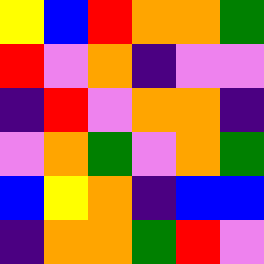[["yellow", "blue", "red", "orange", "orange", "green"], ["red", "violet", "orange", "indigo", "violet", "violet"], ["indigo", "red", "violet", "orange", "orange", "indigo"], ["violet", "orange", "green", "violet", "orange", "green"], ["blue", "yellow", "orange", "indigo", "blue", "blue"], ["indigo", "orange", "orange", "green", "red", "violet"]]